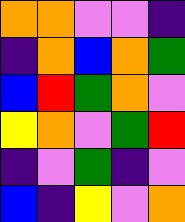[["orange", "orange", "violet", "violet", "indigo"], ["indigo", "orange", "blue", "orange", "green"], ["blue", "red", "green", "orange", "violet"], ["yellow", "orange", "violet", "green", "red"], ["indigo", "violet", "green", "indigo", "violet"], ["blue", "indigo", "yellow", "violet", "orange"]]